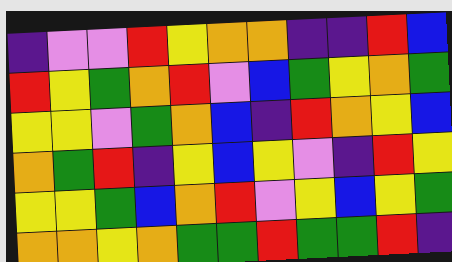[["indigo", "violet", "violet", "red", "yellow", "orange", "orange", "indigo", "indigo", "red", "blue"], ["red", "yellow", "green", "orange", "red", "violet", "blue", "green", "yellow", "orange", "green"], ["yellow", "yellow", "violet", "green", "orange", "blue", "indigo", "red", "orange", "yellow", "blue"], ["orange", "green", "red", "indigo", "yellow", "blue", "yellow", "violet", "indigo", "red", "yellow"], ["yellow", "yellow", "green", "blue", "orange", "red", "violet", "yellow", "blue", "yellow", "green"], ["orange", "orange", "yellow", "orange", "green", "green", "red", "green", "green", "red", "indigo"]]